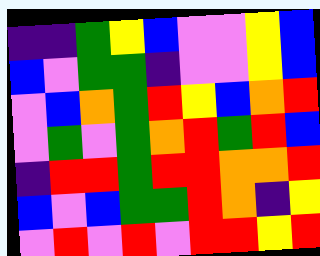[["indigo", "indigo", "green", "yellow", "blue", "violet", "violet", "yellow", "blue"], ["blue", "violet", "green", "green", "indigo", "violet", "violet", "yellow", "blue"], ["violet", "blue", "orange", "green", "red", "yellow", "blue", "orange", "red"], ["violet", "green", "violet", "green", "orange", "red", "green", "red", "blue"], ["indigo", "red", "red", "green", "red", "red", "orange", "orange", "red"], ["blue", "violet", "blue", "green", "green", "red", "orange", "indigo", "yellow"], ["violet", "red", "violet", "red", "violet", "red", "red", "yellow", "red"]]